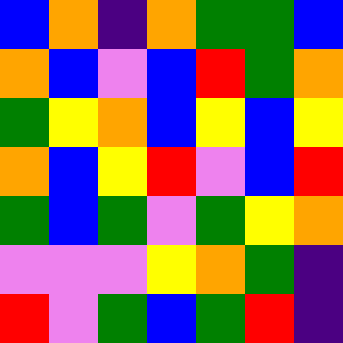[["blue", "orange", "indigo", "orange", "green", "green", "blue"], ["orange", "blue", "violet", "blue", "red", "green", "orange"], ["green", "yellow", "orange", "blue", "yellow", "blue", "yellow"], ["orange", "blue", "yellow", "red", "violet", "blue", "red"], ["green", "blue", "green", "violet", "green", "yellow", "orange"], ["violet", "violet", "violet", "yellow", "orange", "green", "indigo"], ["red", "violet", "green", "blue", "green", "red", "indigo"]]